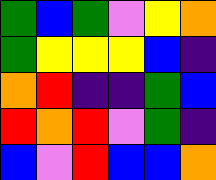[["green", "blue", "green", "violet", "yellow", "orange"], ["green", "yellow", "yellow", "yellow", "blue", "indigo"], ["orange", "red", "indigo", "indigo", "green", "blue"], ["red", "orange", "red", "violet", "green", "indigo"], ["blue", "violet", "red", "blue", "blue", "orange"]]